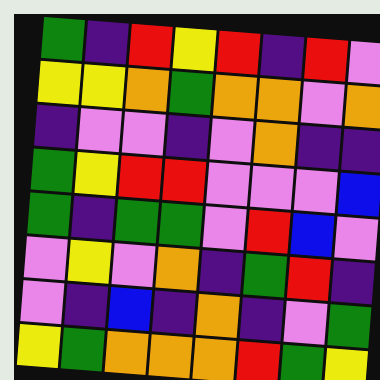[["green", "indigo", "red", "yellow", "red", "indigo", "red", "violet"], ["yellow", "yellow", "orange", "green", "orange", "orange", "violet", "orange"], ["indigo", "violet", "violet", "indigo", "violet", "orange", "indigo", "indigo"], ["green", "yellow", "red", "red", "violet", "violet", "violet", "blue"], ["green", "indigo", "green", "green", "violet", "red", "blue", "violet"], ["violet", "yellow", "violet", "orange", "indigo", "green", "red", "indigo"], ["violet", "indigo", "blue", "indigo", "orange", "indigo", "violet", "green"], ["yellow", "green", "orange", "orange", "orange", "red", "green", "yellow"]]